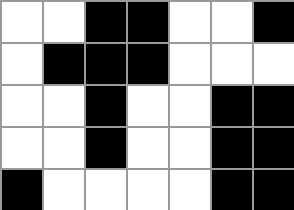[["white", "white", "black", "black", "white", "white", "black"], ["white", "black", "black", "black", "white", "white", "white"], ["white", "white", "black", "white", "white", "black", "black"], ["white", "white", "black", "white", "white", "black", "black"], ["black", "white", "white", "white", "white", "black", "black"]]